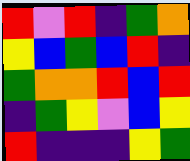[["red", "violet", "red", "indigo", "green", "orange"], ["yellow", "blue", "green", "blue", "red", "indigo"], ["green", "orange", "orange", "red", "blue", "red"], ["indigo", "green", "yellow", "violet", "blue", "yellow"], ["red", "indigo", "indigo", "indigo", "yellow", "green"]]